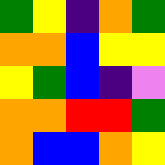[["green", "yellow", "indigo", "orange", "green"], ["orange", "orange", "blue", "yellow", "yellow"], ["yellow", "green", "blue", "indigo", "violet"], ["orange", "orange", "red", "red", "green"], ["orange", "blue", "blue", "orange", "yellow"]]